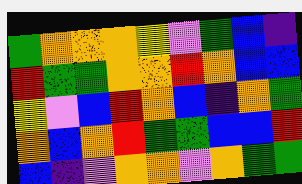[["green", "orange", "orange", "orange", "yellow", "violet", "green", "blue", "indigo"], ["red", "green", "green", "orange", "orange", "red", "orange", "blue", "blue"], ["yellow", "violet", "blue", "red", "orange", "blue", "indigo", "orange", "green"], ["orange", "blue", "orange", "red", "green", "green", "blue", "blue", "red"], ["blue", "indigo", "violet", "orange", "orange", "violet", "orange", "green", "green"]]